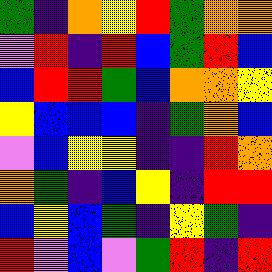[["green", "indigo", "orange", "yellow", "red", "green", "orange", "orange"], ["violet", "red", "indigo", "red", "blue", "green", "red", "blue"], ["blue", "red", "red", "green", "blue", "orange", "orange", "yellow"], ["yellow", "blue", "blue", "blue", "indigo", "green", "orange", "blue"], ["violet", "blue", "yellow", "yellow", "indigo", "indigo", "red", "orange"], ["orange", "green", "indigo", "blue", "yellow", "indigo", "red", "red"], ["blue", "yellow", "blue", "green", "indigo", "yellow", "green", "indigo"], ["red", "violet", "blue", "violet", "green", "red", "indigo", "red"]]